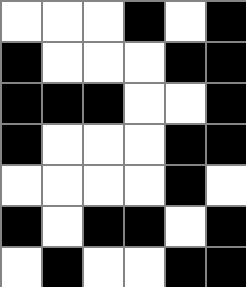[["white", "white", "white", "black", "white", "black"], ["black", "white", "white", "white", "black", "black"], ["black", "black", "black", "white", "white", "black"], ["black", "white", "white", "white", "black", "black"], ["white", "white", "white", "white", "black", "white"], ["black", "white", "black", "black", "white", "black"], ["white", "black", "white", "white", "black", "black"]]